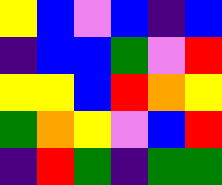[["yellow", "blue", "violet", "blue", "indigo", "blue"], ["indigo", "blue", "blue", "green", "violet", "red"], ["yellow", "yellow", "blue", "red", "orange", "yellow"], ["green", "orange", "yellow", "violet", "blue", "red"], ["indigo", "red", "green", "indigo", "green", "green"]]